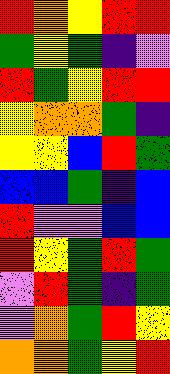[["red", "orange", "yellow", "red", "red"], ["green", "yellow", "green", "indigo", "violet"], ["red", "green", "yellow", "red", "red"], ["yellow", "orange", "orange", "green", "indigo"], ["yellow", "yellow", "blue", "red", "green"], ["blue", "blue", "green", "indigo", "blue"], ["red", "violet", "violet", "blue", "blue"], ["red", "yellow", "green", "red", "green"], ["violet", "red", "green", "indigo", "green"], ["violet", "orange", "green", "red", "yellow"], ["orange", "orange", "green", "yellow", "red"]]